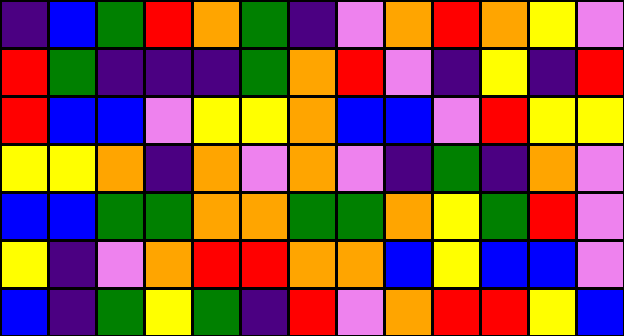[["indigo", "blue", "green", "red", "orange", "green", "indigo", "violet", "orange", "red", "orange", "yellow", "violet"], ["red", "green", "indigo", "indigo", "indigo", "green", "orange", "red", "violet", "indigo", "yellow", "indigo", "red"], ["red", "blue", "blue", "violet", "yellow", "yellow", "orange", "blue", "blue", "violet", "red", "yellow", "yellow"], ["yellow", "yellow", "orange", "indigo", "orange", "violet", "orange", "violet", "indigo", "green", "indigo", "orange", "violet"], ["blue", "blue", "green", "green", "orange", "orange", "green", "green", "orange", "yellow", "green", "red", "violet"], ["yellow", "indigo", "violet", "orange", "red", "red", "orange", "orange", "blue", "yellow", "blue", "blue", "violet"], ["blue", "indigo", "green", "yellow", "green", "indigo", "red", "violet", "orange", "red", "red", "yellow", "blue"]]